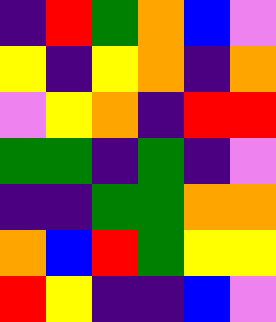[["indigo", "red", "green", "orange", "blue", "violet"], ["yellow", "indigo", "yellow", "orange", "indigo", "orange"], ["violet", "yellow", "orange", "indigo", "red", "red"], ["green", "green", "indigo", "green", "indigo", "violet"], ["indigo", "indigo", "green", "green", "orange", "orange"], ["orange", "blue", "red", "green", "yellow", "yellow"], ["red", "yellow", "indigo", "indigo", "blue", "violet"]]